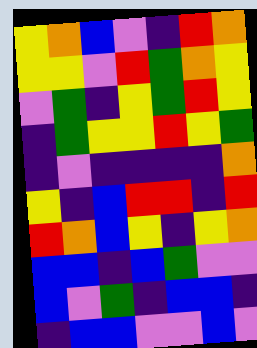[["yellow", "orange", "blue", "violet", "indigo", "red", "orange"], ["yellow", "yellow", "violet", "red", "green", "orange", "yellow"], ["violet", "green", "indigo", "yellow", "green", "red", "yellow"], ["indigo", "green", "yellow", "yellow", "red", "yellow", "green"], ["indigo", "violet", "indigo", "indigo", "indigo", "indigo", "orange"], ["yellow", "indigo", "blue", "red", "red", "indigo", "red"], ["red", "orange", "blue", "yellow", "indigo", "yellow", "orange"], ["blue", "blue", "indigo", "blue", "green", "violet", "violet"], ["blue", "violet", "green", "indigo", "blue", "blue", "indigo"], ["indigo", "blue", "blue", "violet", "violet", "blue", "violet"]]